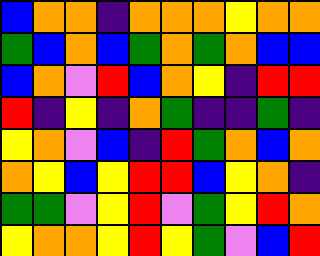[["blue", "orange", "orange", "indigo", "orange", "orange", "orange", "yellow", "orange", "orange"], ["green", "blue", "orange", "blue", "green", "orange", "green", "orange", "blue", "blue"], ["blue", "orange", "violet", "red", "blue", "orange", "yellow", "indigo", "red", "red"], ["red", "indigo", "yellow", "indigo", "orange", "green", "indigo", "indigo", "green", "indigo"], ["yellow", "orange", "violet", "blue", "indigo", "red", "green", "orange", "blue", "orange"], ["orange", "yellow", "blue", "yellow", "red", "red", "blue", "yellow", "orange", "indigo"], ["green", "green", "violet", "yellow", "red", "violet", "green", "yellow", "red", "orange"], ["yellow", "orange", "orange", "yellow", "red", "yellow", "green", "violet", "blue", "red"]]